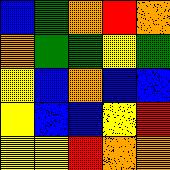[["blue", "green", "orange", "red", "orange"], ["orange", "green", "green", "yellow", "green"], ["yellow", "blue", "orange", "blue", "blue"], ["yellow", "blue", "blue", "yellow", "red"], ["yellow", "yellow", "red", "orange", "orange"]]